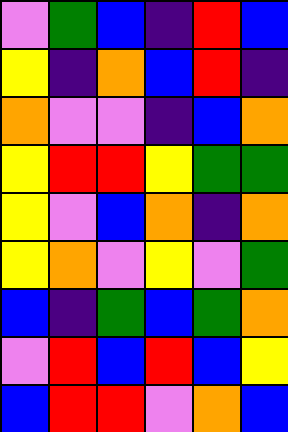[["violet", "green", "blue", "indigo", "red", "blue"], ["yellow", "indigo", "orange", "blue", "red", "indigo"], ["orange", "violet", "violet", "indigo", "blue", "orange"], ["yellow", "red", "red", "yellow", "green", "green"], ["yellow", "violet", "blue", "orange", "indigo", "orange"], ["yellow", "orange", "violet", "yellow", "violet", "green"], ["blue", "indigo", "green", "blue", "green", "orange"], ["violet", "red", "blue", "red", "blue", "yellow"], ["blue", "red", "red", "violet", "orange", "blue"]]